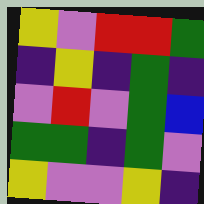[["yellow", "violet", "red", "red", "green"], ["indigo", "yellow", "indigo", "green", "indigo"], ["violet", "red", "violet", "green", "blue"], ["green", "green", "indigo", "green", "violet"], ["yellow", "violet", "violet", "yellow", "indigo"]]